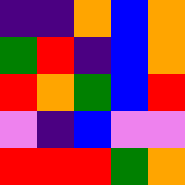[["indigo", "indigo", "orange", "blue", "orange"], ["green", "red", "indigo", "blue", "orange"], ["red", "orange", "green", "blue", "red"], ["violet", "indigo", "blue", "violet", "violet"], ["red", "red", "red", "green", "orange"]]